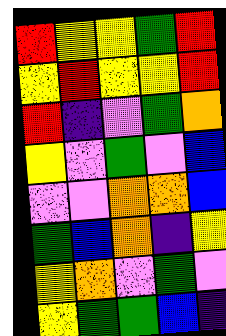[["red", "yellow", "yellow", "green", "red"], ["yellow", "red", "yellow", "yellow", "red"], ["red", "indigo", "violet", "green", "orange"], ["yellow", "violet", "green", "violet", "blue"], ["violet", "violet", "orange", "orange", "blue"], ["green", "blue", "orange", "indigo", "yellow"], ["yellow", "orange", "violet", "green", "violet"], ["yellow", "green", "green", "blue", "indigo"]]